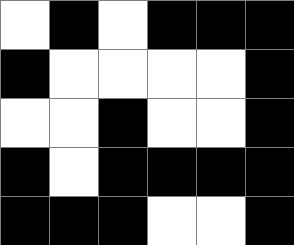[["white", "black", "white", "black", "black", "black"], ["black", "white", "white", "white", "white", "black"], ["white", "white", "black", "white", "white", "black"], ["black", "white", "black", "black", "black", "black"], ["black", "black", "black", "white", "white", "black"]]